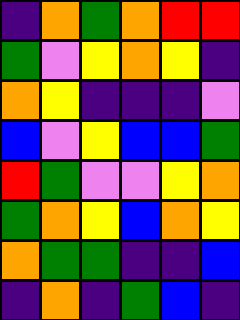[["indigo", "orange", "green", "orange", "red", "red"], ["green", "violet", "yellow", "orange", "yellow", "indigo"], ["orange", "yellow", "indigo", "indigo", "indigo", "violet"], ["blue", "violet", "yellow", "blue", "blue", "green"], ["red", "green", "violet", "violet", "yellow", "orange"], ["green", "orange", "yellow", "blue", "orange", "yellow"], ["orange", "green", "green", "indigo", "indigo", "blue"], ["indigo", "orange", "indigo", "green", "blue", "indigo"]]